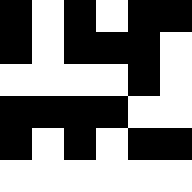[["black", "white", "black", "white", "black", "black"], ["black", "white", "black", "black", "black", "white"], ["white", "white", "white", "white", "black", "white"], ["black", "black", "black", "black", "white", "white"], ["black", "white", "black", "white", "black", "black"], ["white", "white", "white", "white", "white", "white"]]